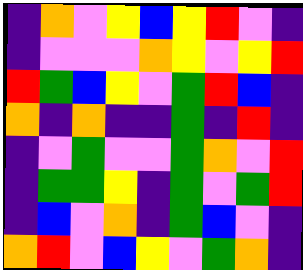[["indigo", "orange", "violet", "yellow", "blue", "yellow", "red", "violet", "indigo"], ["indigo", "violet", "violet", "violet", "orange", "yellow", "violet", "yellow", "red"], ["red", "green", "blue", "yellow", "violet", "green", "red", "blue", "indigo"], ["orange", "indigo", "orange", "indigo", "indigo", "green", "indigo", "red", "indigo"], ["indigo", "violet", "green", "violet", "violet", "green", "orange", "violet", "red"], ["indigo", "green", "green", "yellow", "indigo", "green", "violet", "green", "red"], ["indigo", "blue", "violet", "orange", "indigo", "green", "blue", "violet", "indigo"], ["orange", "red", "violet", "blue", "yellow", "violet", "green", "orange", "indigo"]]